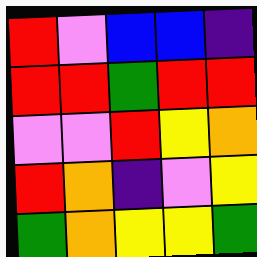[["red", "violet", "blue", "blue", "indigo"], ["red", "red", "green", "red", "red"], ["violet", "violet", "red", "yellow", "orange"], ["red", "orange", "indigo", "violet", "yellow"], ["green", "orange", "yellow", "yellow", "green"]]